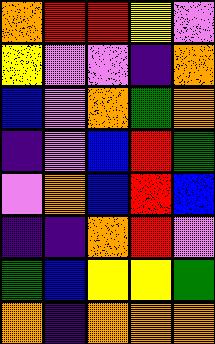[["orange", "red", "red", "yellow", "violet"], ["yellow", "violet", "violet", "indigo", "orange"], ["blue", "violet", "orange", "green", "orange"], ["indigo", "violet", "blue", "red", "green"], ["violet", "orange", "blue", "red", "blue"], ["indigo", "indigo", "orange", "red", "violet"], ["green", "blue", "yellow", "yellow", "green"], ["orange", "indigo", "orange", "orange", "orange"]]